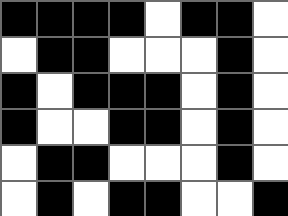[["black", "black", "black", "black", "white", "black", "black", "white"], ["white", "black", "black", "white", "white", "white", "black", "white"], ["black", "white", "black", "black", "black", "white", "black", "white"], ["black", "white", "white", "black", "black", "white", "black", "white"], ["white", "black", "black", "white", "white", "white", "black", "white"], ["white", "black", "white", "black", "black", "white", "white", "black"]]